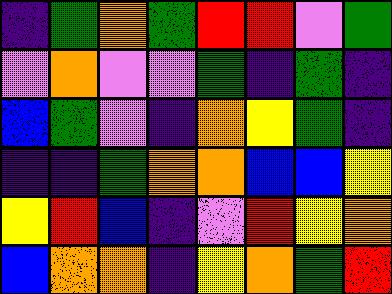[["indigo", "green", "orange", "green", "red", "red", "violet", "green"], ["violet", "orange", "violet", "violet", "green", "indigo", "green", "indigo"], ["blue", "green", "violet", "indigo", "orange", "yellow", "green", "indigo"], ["indigo", "indigo", "green", "orange", "orange", "blue", "blue", "yellow"], ["yellow", "red", "blue", "indigo", "violet", "red", "yellow", "orange"], ["blue", "orange", "orange", "indigo", "yellow", "orange", "green", "red"]]